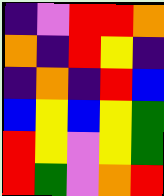[["indigo", "violet", "red", "red", "orange"], ["orange", "indigo", "red", "yellow", "indigo"], ["indigo", "orange", "indigo", "red", "blue"], ["blue", "yellow", "blue", "yellow", "green"], ["red", "yellow", "violet", "yellow", "green"], ["red", "green", "violet", "orange", "red"]]